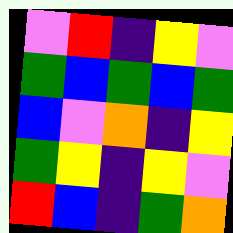[["violet", "red", "indigo", "yellow", "violet"], ["green", "blue", "green", "blue", "green"], ["blue", "violet", "orange", "indigo", "yellow"], ["green", "yellow", "indigo", "yellow", "violet"], ["red", "blue", "indigo", "green", "orange"]]